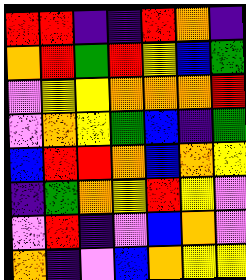[["red", "red", "indigo", "indigo", "red", "orange", "indigo"], ["orange", "red", "green", "red", "yellow", "blue", "green"], ["violet", "yellow", "yellow", "orange", "orange", "orange", "red"], ["violet", "orange", "yellow", "green", "blue", "indigo", "green"], ["blue", "red", "red", "orange", "blue", "orange", "yellow"], ["indigo", "green", "orange", "yellow", "red", "yellow", "violet"], ["violet", "red", "indigo", "violet", "blue", "orange", "violet"], ["orange", "indigo", "violet", "blue", "orange", "yellow", "yellow"]]